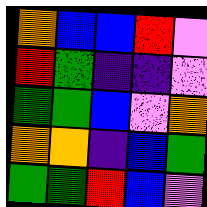[["orange", "blue", "blue", "red", "violet"], ["red", "green", "indigo", "indigo", "violet"], ["green", "green", "blue", "violet", "orange"], ["orange", "orange", "indigo", "blue", "green"], ["green", "green", "red", "blue", "violet"]]